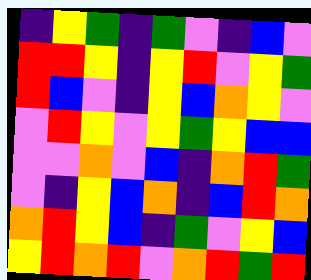[["indigo", "yellow", "green", "indigo", "green", "violet", "indigo", "blue", "violet"], ["red", "red", "yellow", "indigo", "yellow", "red", "violet", "yellow", "green"], ["red", "blue", "violet", "indigo", "yellow", "blue", "orange", "yellow", "violet"], ["violet", "red", "yellow", "violet", "yellow", "green", "yellow", "blue", "blue"], ["violet", "violet", "orange", "violet", "blue", "indigo", "orange", "red", "green"], ["violet", "indigo", "yellow", "blue", "orange", "indigo", "blue", "red", "orange"], ["orange", "red", "yellow", "blue", "indigo", "green", "violet", "yellow", "blue"], ["yellow", "red", "orange", "red", "violet", "orange", "red", "green", "red"]]